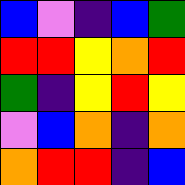[["blue", "violet", "indigo", "blue", "green"], ["red", "red", "yellow", "orange", "red"], ["green", "indigo", "yellow", "red", "yellow"], ["violet", "blue", "orange", "indigo", "orange"], ["orange", "red", "red", "indigo", "blue"]]